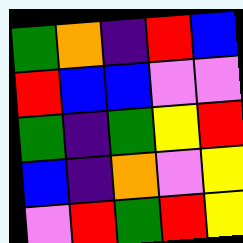[["green", "orange", "indigo", "red", "blue"], ["red", "blue", "blue", "violet", "violet"], ["green", "indigo", "green", "yellow", "red"], ["blue", "indigo", "orange", "violet", "yellow"], ["violet", "red", "green", "red", "yellow"]]